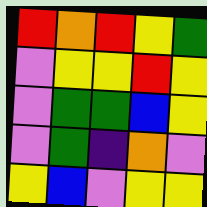[["red", "orange", "red", "yellow", "green"], ["violet", "yellow", "yellow", "red", "yellow"], ["violet", "green", "green", "blue", "yellow"], ["violet", "green", "indigo", "orange", "violet"], ["yellow", "blue", "violet", "yellow", "yellow"]]